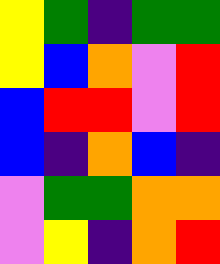[["yellow", "green", "indigo", "green", "green"], ["yellow", "blue", "orange", "violet", "red"], ["blue", "red", "red", "violet", "red"], ["blue", "indigo", "orange", "blue", "indigo"], ["violet", "green", "green", "orange", "orange"], ["violet", "yellow", "indigo", "orange", "red"]]